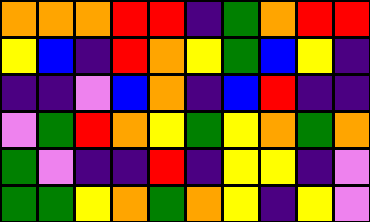[["orange", "orange", "orange", "red", "red", "indigo", "green", "orange", "red", "red"], ["yellow", "blue", "indigo", "red", "orange", "yellow", "green", "blue", "yellow", "indigo"], ["indigo", "indigo", "violet", "blue", "orange", "indigo", "blue", "red", "indigo", "indigo"], ["violet", "green", "red", "orange", "yellow", "green", "yellow", "orange", "green", "orange"], ["green", "violet", "indigo", "indigo", "red", "indigo", "yellow", "yellow", "indigo", "violet"], ["green", "green", "yellow", "orange", "green", "orange", "yellow", "indigo", "yellow", "violet"]]